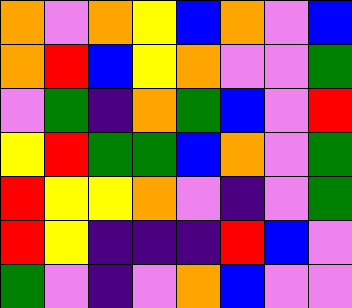[["orange", "violet", "orange", "yellow", "blue", "orange", "violet", "blue"], ["orange", "red", "blue", "yellow", "orange", "violet", "violet", "green"], ["violet", "green", "indigo", "orange", "green", "blue", "violet", "red"], ["yellow", "red", "green", "green", "blue", "orange", "violet", "green"], ["red", "yellow", "yellow", "orange", "violet", "indigo", "violet", "green"], ["red", "yellow", "indigo", "indigo", "indigo", "red", "blue", "violet"], ["green", "violet", "indigo", "violet", "orange", "blue", "violet", "violet"]]